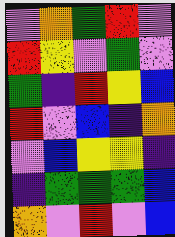[["violet", "orange", "green", "red", "violet"], ["red", "yellow", "violet", "green", "violet"], ["green", "indigo", "red", "yellow", "blue"], ["red", "violet", "blue", "indigo", "orange"], ["violet", "blue", "yellow", "yellow", "indigo"], ["indigo", "green", "green", "green", "blue"], ["orange", "violet", "red", "violet", "blue"]]